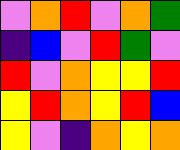[["violet", "orange", "red", "violet", "orange", "green"], ["indigo", "blue", "violet", "red", "green", "violet"], ["red", "violet", "orange", "yellow", "yellow", "red"], ["yellow", "red", "orange", "yellow", "red", "blue"], ["yellow", "violet", "indigo", "orange", "yellow", "orange"]]